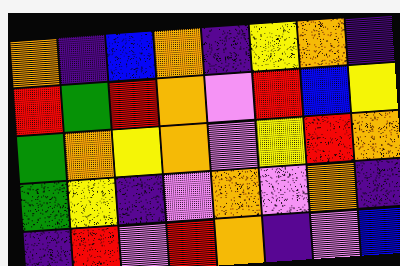[["orange", "indigo", "blue", "orange", "indigo", "yellow", "orange", "indigo"], ["red", "green", "red", "orange", "violet", "red", "blue", "yellow"], ["green", "orange", "yellow", "orange", "violet", "yellow", "red", "orange"], ["green", "yellow", "indigo", "violet", "orange", "violet", "orange", "indigo"], ["indigo", "red", "violet", "red", "orange", "indigo", "violet", "blue"]]